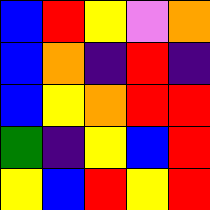[["blue", "red", "yellow", "violet", "orange"], ["blue", "orange", "indigo", "red", "indigo"], ["blue", "yellow", "orange", "red", "red"], ["green", "indigo", "yellow", "blue", "red"], ["yellow", "blue", "red", "yellow", "red"]]